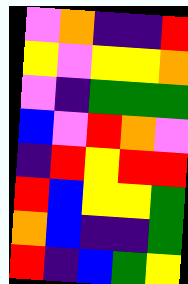[["violet", "orange", "indigo", "indigo", "red"], ["yellow", "violet", "yellow", "yellow", "orange"], ["violet", "indigo", "green", "green", "green"], ["blue", "violet", "red", "orange", "violet"], ["indigo", "red", "yellow", "red", "red"], ["red", "blue", "yellow", "yellow", "green"], ["orange", "blue", "indigo", "indigo", "green"], ["red", "indigo", "blue", "green", "yellow"]]